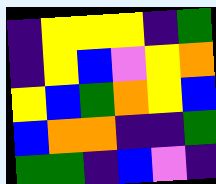[["indigo", "yellow", "yellow", "yellow", "indigo", "green"], ["indigo", "yellow", "blue", "violet", "yellow", "orange"], ["yellow", "blue", "green", "orange", "yellow", "blue"], ["blue", "orange", "orange", "indigo", "indigo", "green"], ["green", "green", "indigo", "blue", "violet", "indigo"]]